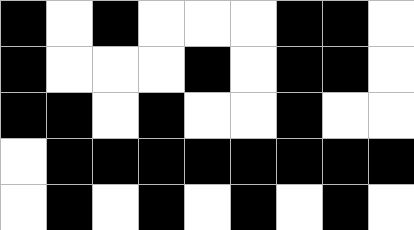[["black", "white", "black", "white", "white", "white", "black", "black", "white"], ["black", "white", "white", "white", "black", "white", "black", "black", "white"], ["black", "black", "white", "black", "white", "white", "black", "white", "white"], ["white", "black", "black", "black", "black", "black", "black", "black", "black"], ["white", "black", "white", "black", "white", "black", "white", "black", "white"]]